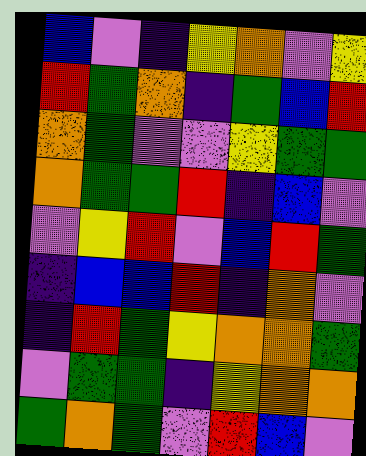[["blue", "violet", "indigo", "yellow", "orange", "violet", "yellow"], ["red", "green", "orange", "indigo", "green", "blue", "red"], ["orange", "green", "violet", "violet", "yellow", "green", "green"], ["orange", "green", "green", "red", "indigo", "blue", "violet"], ["violet", "yellow", "red", "violet", "blue", "red", "green"], ["indigo", "blue", "blue", "red", "indigo", "orange", "violet"], ["indigo", "red", "green", "yellow", "orange", "orange", "green"], ["violet", "green", "green", "indigo", "yellow", "orange", "orange"], ["green", "orange", "green", "violet", "red", "blue", "violet"]]